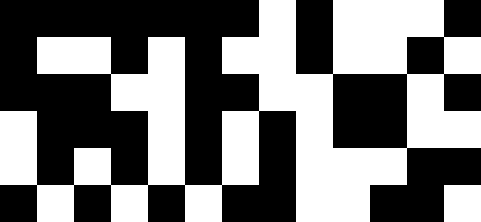[["black", "black", "black", "black", "black", "black", "black", "white", "black", "white", "white", "white", "black"], ["black", "white", "white", "black", "white", "black", "white", "white", "black", "white", "white", "black", "white"], ["black", "black", "black", "white", "white", "black", "black", "white", "white", "black", "black", "white", "black"], ["white", "black", "black", "black", "white", "black", "white", "black", "white", "black", "black", "white", "white"], ["white", "black", "white", "black", "white", "black", "white", "black", "white", "white", "white", "black", "black"], ["black", "white", "black", "white", "black", "white", "black", "black", "white", "white", "black", "black", "white"]]